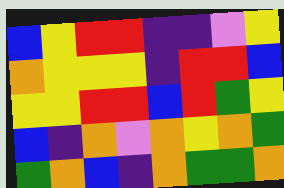[["blue", "yellow", "red", "red", "indigo", "indigo", "violet", "yellow"], ["orange", "yellow", "yellow", "yellow", "indigo", "red", "red", "blue"], ["yellow", "yellow", "red", "red", "blue", "red", "green", "yellow"], ["blue", "indigo", "orange", "violet", "orange", "yellow", "orange", "green"], ["green", "orange", "blue", "indigo", "orange", "green", "green", "orange"]]